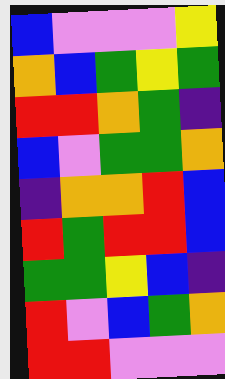[["blue", "violet", "violet", "violet", "yellow"], ["orange", "blue", "green", "yellow", "green"], ["red", "red", "orange", "green", "indigo"], ["blue", "violet", "green", "green", "orange"], ["indigo", "orange", "orange", "red", "blue"], ["red", "green", "red", "red", "blue"], ["green", "green", "yellow", "blue", "indigo"], ["red", "violet", "blue", "green", "orange"], ["red", "red", "violet", "violet", "violet"]]